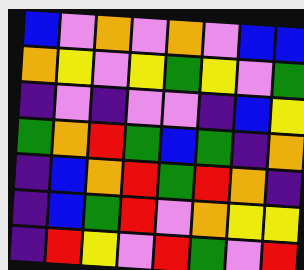[["blue", "violet", "orange", "violet", "orange", "violet", "blue", "blue"], ["orange", "yellow", "violet", "yellow", "green", "yellow", "violet", "green"], ["indigo", "violet", "indigo", "violet", "violet", "indigo", "blue", "yellow"], ["green", "orange", "red", "green", "blue", "green", "indigo", "orange"], ["indigo", "blue", "orange", "red", "green", "red", "orange", "indigo"], ["indigo", "blue", "green", "red", "violet", "orange", "yellow", "yellow"], ["indigo", "red", "yellow", "violet", "red", "green", "violet", "red"]]